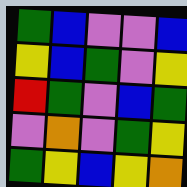[["green", "blue", "violet", "violet", "blue"], ["yellow", "blue", "green", "violet", "yellow"], ["red", "green", "violet", "blue", "green"], ["violet", "orange", "violet", "green", "yellow"], ["green", "yellow", "blue", "yellow", "orange"]]